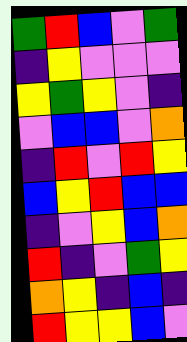[["green", "red", "blue", "violet", "green"], ["indigo", "yellow", "violet", "violet", "violet"], ["yellow", "green", "yellow", "violet", "indigo"], ["violet", "blue", "blue", "violet", "orange"], ["indigo", "red", "violet", "red", "yellow"], ["blue", "yellow", "red", "blue", "blue"], ["indigo", "violet", "yellow", "blue", "orange"], ["red", "indigo", "violet", "green", "yellow"], ["orange", "yellow", "indigo", "blue", "indigo"], ["red", "yellow", "yellow", "blue", "violet"]]